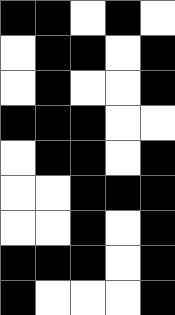[["black", "black", "white", "black", "white"], ["white", "black", "black", "white", "black"], ["white", "black", "white", "white", "black"], ["black", "black", "black", "white", "white"], ["white", "black", "black", "white", "black"], ["white", "white", "black", "black", "black"], ["white", "white", "black", "white", "black"], ["black", "black", "black", "white", "black"], ["black", "white", "white", "white", "black"]]